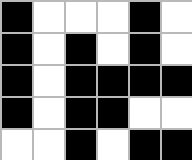[["black", "white", "white", "white", "black", "white"], ["black", "white", "black", "white", "black", "white"], ["black", "white", "black", "black", "black", "black"], ["black", "white", "black", "black", "white", "white"], ["white", "white", "black", "white", "black", "black"]]